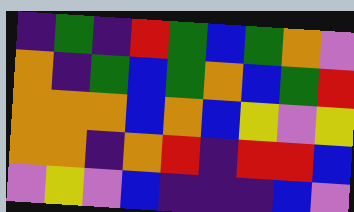[["indigo", "green", "indigo", "red", "green", "blue", "green", "orange", "violet"], ["orange", "indigo", "green", "blue", "green", "orange", "blue", "green", "red"], ["orange", "orange", "orange", "blue", "orange", "blue", "yellow", "violet", "yellow"], ["orange", "orange", "indigo", "orange", "red", "indigo", "red", "red", "blue"], ["violet", "yellow", "violet", "blue", "indigo", "indigo", "indigo", "blue", "violet"]]